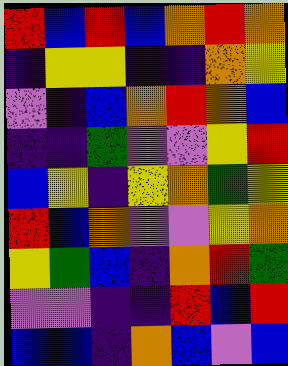[["red", "blue", "red", "blue", "orange", "red", "orange"], ["indigo", "yellow", "yellow", "indigo", "indigo", "orange", "yellow"], ["violet", "indigo", "blue", "orange", "red", "orange", "blue"], ["indigo", "indigo", "green", "violet", "violet", "yellow", "red"], ["blue", "yellow", "indigo", "yellow", "orange", "green", "yellow"], ["red", "blue", "orange", "violet", "violet", "yellow", "orange"], ["yellow", "green", "blue", "indigo", "orange", "red", "green"], ["violet", "violet", "indigo", "indigo", "red", "blue", "red"], ["blue", "blue", "indigo", "orange", "blue", "violet", "blue"]]